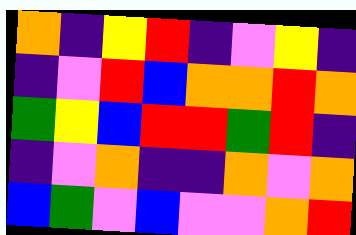[["orange", "indigo", "yellow", "red", "indigo", "violet", "yellow", "indigo"], ["indigo", "violet", "red", "blue", "orange", "orange", "red", "orange"], ["green", "yellow", "blue", "red", "red", "green", "red", "indigo"], ["indigo", "violet", "orange", "indigo", "indigo", "orange", "violet", "orange"], ["blue", "green", "violet", "blue", "violet", "violet", "orange", "red"]]